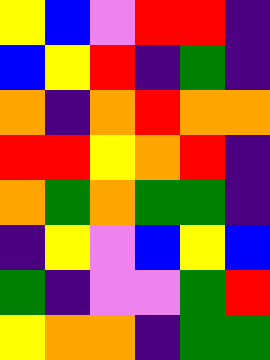[["yellow", "blue", "violet", "red", "red", "indigo"], ["blue", "yellow", "red", "indigo", "green", "indigo"], ["orange", "indigo", "orange", "red", "orange", "orange"], ["red", "red", "yellow", "orange", "red", "indigo"], ["orange", "green", "orange", "green", "green", "indigo"], ["indigo", "yellow", "violet", "blue", "yellow", "blue"], ["green", "indigo", "violet", "violet", "green", "red"], ["yellow", "orange", "orange", "indigo", "green", "green"]]